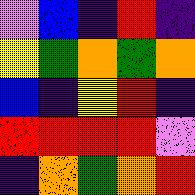[["violet", "blue", "indigo", "red", "indigo"], ["yellow", "green", "orange", "green", "orange"], ["blue", "indigo", "yellow", "red", "indigo"], ["red", "red", "red", "red", "violet"], ["indigo", "orange", "green", "orange", "red"]]